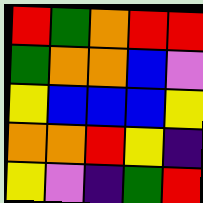[["red", "green", "orange", "red", "red"], ["green", "orange", "orange", "blue", "violet"], ["yellow", "blue", "blue", "blue", "yellow"], ["orange", "orange", "red", "yellow", "indigo"], ["yellow", "violet", "indigo", "green", "red"]]